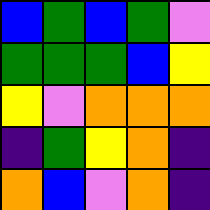[["blue", "green", "blue", "green", "violet"], ["green", "green", "green", "blue", "yellow"], ["yellow", "violet", "orange", "orange", "orange"], ["indigo", "green", "yellow", "orange", "indigo"], ["orange", "blue", "violet", "orange", "indigo"]]